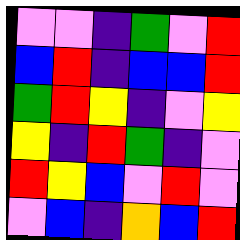[["violet", "violet", "indigo", "green", "violet", "red"], ["blue", "red", "indigo", "blue", "blue", "red"], ["green", "red", "yellow", "indigo", "violet", "yellow"], ["yellow", "indigo", "red", "green", "indigo", "violet"], ["red", "yellow", "blue", "violet", "red", "violet"], ["violet", "blue", "indigo", "orange", "blue", "red"]]